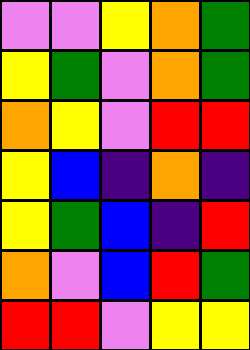[["violet", "violet", "yellow", "orange", "green"], ["yellow", "green", "violet", "orange", "green"], ["orange", "yellow", "violet", "red", "red"], ["yellow", "blue", "indigo", "orange", "indigo"], ["yellow", "green", "blue", "indigo", "red"], ["orange", "violet", "blue", "red", "green"], ["red", "red", "violet", "yellow", "yellow"]]